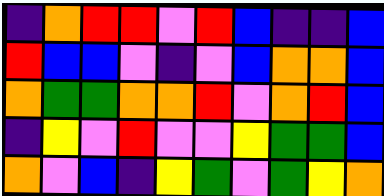[["indigo", "orange", "red", "red", "violet", "red", "blue", "indigo", "indigo", "blue"], ["red", "blue", "blue", "violet", "indigo", "violet", "blue", "orange", "orange", "blue"], ["orange", "green", "green", "orange", "orange", "red", "violet", "orange", "red", "blue"], ["indigo", "yellow", "violet", "red", "violet", "violet", "yellow", "green", "green", "blue"], ["orange", "violet", "blue", "indigo", "yellow", "green", "violet", "green", "yellow", "orange"]]